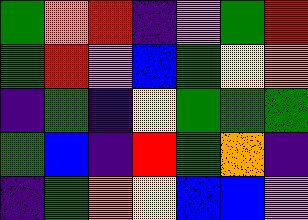[["green", "orange", "red", "indigo", "violet", "green", "red"], ["green", "red", "violet", "blue", "green", "yellow", "orange"], ["indigo", "green", "indigo", "yellow", "green", "green", "green"], ["green", "blue", "indigo", "red", "green", "orange", "indigo"], ["indigo", "green", "orange", "yellow", "blue", "blue", "violet"]]